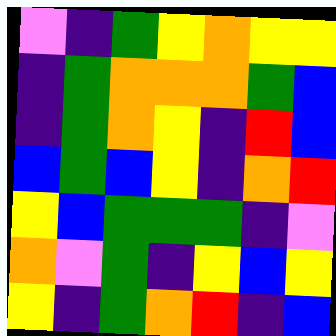[["violet", "indigo", "green", "yellow", "orange", "yellow", "yellow"], ["indigo", "green", "orange", "orange", "orange", "green", "blue"], ["indigo", "green", "orange", "yellow", "indigo", "red", "blue"], ["blue", "green", "blue", "yellow", "indigo", "orange", "red"], ["yellow", "blue", "green", "green", "green", "indigo", "violet"], ["orange", "violet", "green", "indigo", "yellow", "blue", "yellow"], ["yellow", "indigo", "green", "orange", "red", "indigo", "blue"]]